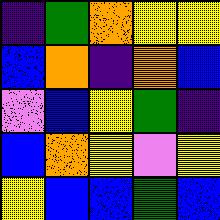[["indigo", "green", "orange", "yellow", "yellow"], ["blue", "orange", "indigo", "orange", "blue"], ["violet", "blue", "yellow", "green", "indigo"], ["blue", "orange", "yellow", "violet", "yellow"], ["yellow", "blue", "blue", "green", "blue"]]